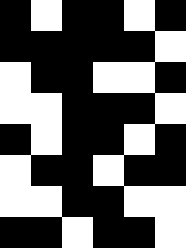[["black", "white", "black", "black", "white", "black"], ["black", "black", "black", "black", "black", "white"], ["white", "black", "black", "white", "white", "black"], ["white", "white", "black", "black", "black", "white"], ["black", "white", "black", "black", "white", "black"], ["white", "black", "black", "white", "black", "black"], ["white", "white", "black", "black", "white", "white"], ["black", "black", "white", "black", "black", "white"]]